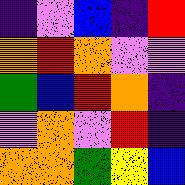[["indigo", "violet", "blue", "indigo", "red"], ["orange", "red", "orange", "violet", "violet"], ["green", "blue", "red", "orange", "indigo"], ["violet", "orange", "violet", "red", "indigo"], ["orange", "orange", "green", "yellow", "blue"]]